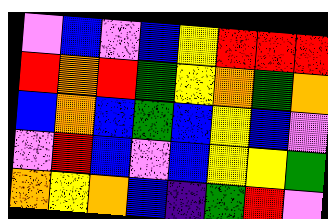[["violet", "blue", "violet", "blue", "yellow", "red", "red", "red"], ["red", "orange", "red", "green", "yellow", "orange", "green", "orange"], ["blue", "orange", "blue", "green", "blue", "yellow", "blue", "violet"], ["violet", "red", "blue", "violet", "blue", "yellow", "yellow", "green"], ["orange", "yellow", "orange", "blue", "indigo", "green", "red", "violet"]]